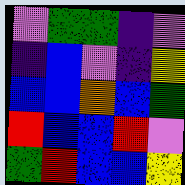[["violet", "green", "green", "indigo", "violet"], ["indigo", "blue", "violet", "indigo", "yellow"], ["blue", "blue", "orange", "blue", "green"], ["red", "blue", "blue", "red", "violet"], ["green", "red", "blue", "blue", "yellow"]]